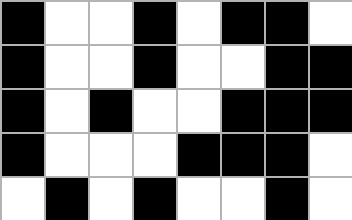[["black", "white", "white", "black", "white", "black", "black", "white"], ["black", "white", "white", "black", "white", "white", "black", "black"], ["black", "white", "black", "white", "white", "black", "black", "black"], ["black", "white", "white", "white", "black", "black", "black", "white"], ["white", "black", "white", "black", "white", "white", "black", "white"]]